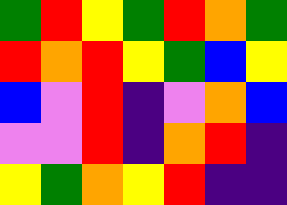[["green", "red", "yellow", "green", "red", "orange", "green"], ["red", "orange", "red", "yellow", "green", "blue", "yellow"], ["blue", "violet", "red", "indigo", "violet", "orange", "blue"], ["violet", "violet", "red", "indigo", "orange", "red", "indigo"], ["yellow", "green", "orange", "yellow", "red", "indigo", "indigo"]]